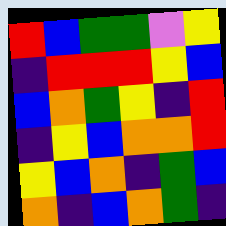[["red", "blue", "green", "green", "violet", "yellow"], ["indigo", "red", "red", "red", "yellow", "blue"], ["blue", "orange", "green", "yellow", "indigo", "red"], ["indigo", "yellow", "blue", "orange", "orange", "red"], ["yellow", "blue", "orange", "indigo", "green", "blue"], ["orange", "indigo", "blue", "orange", "green", "indigo"]]